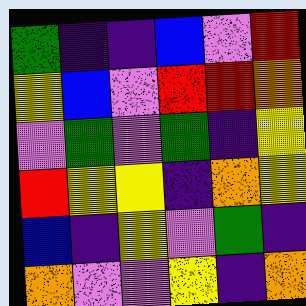[["green", "indigo", "indigo", "blue", "violet", "red"], ["yellow", "blue", "violet", "red", "red", "orange"], ["violet", "green", "violet", "green", "indigo", "yellow"], ["red", "yellow", "yellow", "indigo", "orange", "yellow"], ["blue", "indigo", "yellow", "violet", "green", "indigo"], ["orange", "violet", "violet", "yellow", "indigo", "orange"]]